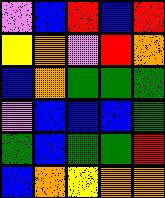[["violet", "blue", "red", "blue", "red"], ["yellow", "orange", "violet", "red", "orange"], ["blue", "orange", "green", "green", "green"], ["violet", "blue", "blue", "blue", "green"], ["green", "blue", "green", "green", "red"], ["blue", "orange", "yellow", "orange", "orange"]]